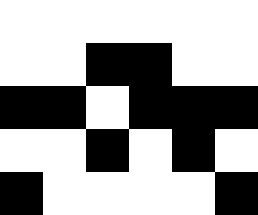[["white", "white", "white", "white", "white", "white"], ["white", "white", "black", "black", "white", "white"], ["black", "black", "white", "black", "black", "black"], ["white", "white", "black", "white", "black", "white"], ["black", "white", "white", "white", "white", "black"]]